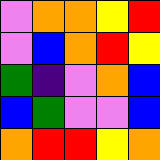[["violet", "orange", "orange", "yellow", "red"], ["violet", "blue", "orange", "red", "yellow"], ["green", "indigo", "violet", "orange", "blue"], ["blue", "green", "violet", "violet", "blue"], ["orange", "red", "red", "yellow", "orange"]]